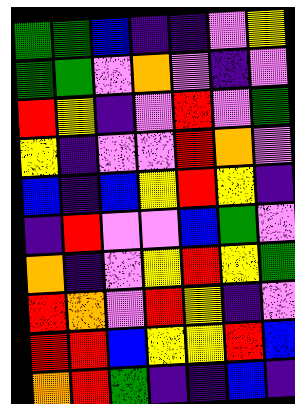[["green", "green", "blue", "indigo", "indigo", "violet", "yellow"], ["green", "green", "violet", "orange", "violet", "indigo", "violet"], ["red", "yellow", "indigo", "violet", "red", "violet", "green"], ["yellow", "indigo", "violet", "violet", "red", "orange", "violet"], ["blue", "indigo", "blue", "yellow", "red", "yellow", "indigo"], ["indigo", "red", "violet", "violet", "blue", "green", "violet"], ["orange", "indigo", "violet", "yellow", "red", "yellow", "green"], ["red", "orange", "violet", "red", "yellow", "indigo", "violet"], ["red", "red", "blue", "yellow", "yellow", "red", "blue"], ["orange", "red", "green", "indigo", "indigo", "blue", "indigo"]]